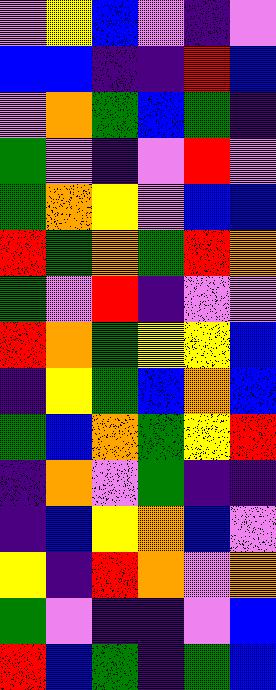[["violet", "yellow", "blue", "violet", "indigo", "violet"], ["blue", "blue", "indigo", "indigo", "red", "blue"], ["violet", "orange", "green", "blue", "green", "indigo"], ["green", "violet", "indigo", "violet", "red", "violet"], ["green", "orange", "yellow", "violet", "blue", "blue"], ["red", "green", "orange", "green", "red", "orange"], ["green", "violet", "red", "indigo", "violet", "violet"], ["red", "orange", "green", "yellow", "yellow", "blue"], ["indigo", "yellow", "green", "blue", "orange", "blue"], ["green", "blue", "orange", "green", "yellow", "red"], ["indigo", "orange", "violet", "green", "indigo", "indigo"], ["indigo", "blue", "yellow", "orange", "blue", "violet"], ["yellow", "indigo", "red", "orange", "violet", "orange"], ["green", "violet", "indigo", "indigo", "violet", "blue"], ["red", "blue", "green", "indigo", "green", "blue"]]